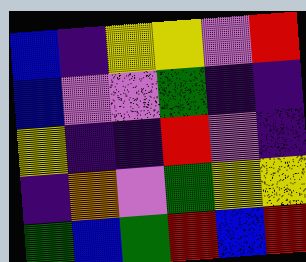[["blue", "indigo", "yellow", "yellow", "violet", "red"], ["blue", "violet", "violet", "green", "indigo", "indigo"], ["yellow", "indigo", "indigo", "red", "violet", "indigo"], ["indigo", "orange", "violet", "green", "yellow", "yellow"], ["green", "blue", "green", "red", "blue", "red"]]